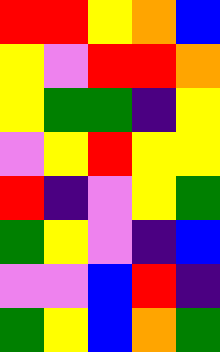[["red", "red", "yellow", "orange", "blue"], ["yellow", "violet", "red", "red", "orange"], ["yellow", "green", "green", "indigo", "yellow"], ["violet", "yellow", "red", "yellow", "yellow"], ["red", "indigo", "violet", "yellow", "green"], ["green", "yellow", "violet", "indigo", "blue"], ["violet", "violet", "blue", "red", "indigo"], ["green", "yellow", "blue", "orange", "green"]]